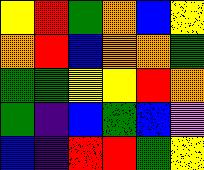[["yellow", "red", "green", "orange", "blue", "yellow"], ["orange", "red", "blue", "orange", "orange", "green"], ["green", "green", "yellow", "yellow", "red", "orange"], ["green", "indigo", "blue", "green", "blue", "violet"], ["blue", "indigo", "red", "red", "green", "yellow"]]